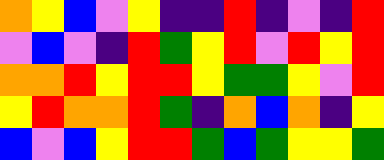[["orange", "yellow", "blue", "violet", "yellow", "indigo", "indigo", "red", "indigo", "violet", "indigo", "red"], ["violet", "blue", "violet", "indigo", "red", "green", "yellow", "red", "violet", "red", "yellow", "red"], ["orange", "orange", "red", "yellow", "red", "red", "yellow", "green", "green", "yellow", "violet", "red"], ["yellow", "red", "orange", "orange", "red", "green", "indigo", "orange", "blue", "orange", "indigo", "yellow"], ["blue", "violet", "blue", "yellow", "red", "red", "green", "blue", "green", "yellow", "yellow", "green"]]